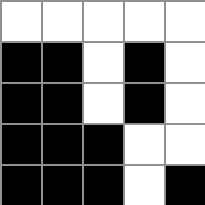[["white", "white", "white", "white", "white"], ["black", "black", "white", "black", "white"], ["black", "black", "white", "black", "white"], ["black", "black", "black", "white", "white"], ["black", "black", "black", "white", "black"]]